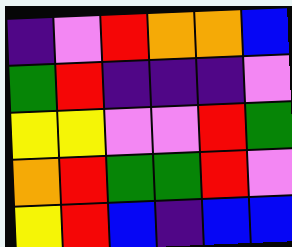[["indigo", "violet", "red", "orange", "orange", "blue"], ["green", "red", "indigo", "indigo", "indigo", "violet"], ["yellow", "yellow", "violet", "violet", "red", "green"], ["orange", "red", "green", "green", "red", "violet"], ["yellow", "red", "blue", "indigo", "blue", "blue"]]